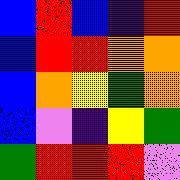[["blue", "red", "blue", "indigo", "red"], ["blue", "red", "red", "orange", "orange"], ["blue", "orange", "yellow", "green", "orange"], ["blue", "violet", "indigo", "yellow", "green"], ["green", "red", "red", "red", "violet"]]